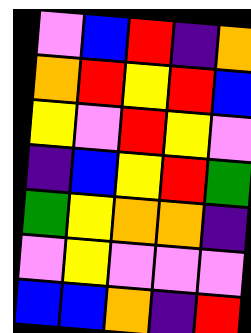[["violet", "blue", "red", "indigo", "orange"], ["orange", "red", "yellow", "red", "blue"], ["yellow", "violet", "red", "yellow", "violet"], ["indigo", "blue", "yellow", "red", "green"], ["green", "yellow", "orange", "orange", "indigo"], ["violet", "yellow", "violet", "violet", "violet"], ["blue", "blue", "orange", "indigo", "red"]]